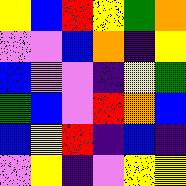[["yellow", "blue", "red", "yellow", "green", "orange"], ["violet", "violet", "blue", "orange", "indigo", "yellow"], ["blue", "violet", "violet", "indigo", "yellow", "green"], ["green", "blue", "violet", "red", "orange", "blue"], ["blue", "yellow", "red", "indigo", "blue", "indigo"], ["violet", "yellow", "indigo", "violet", "yellow", "yellow"]]